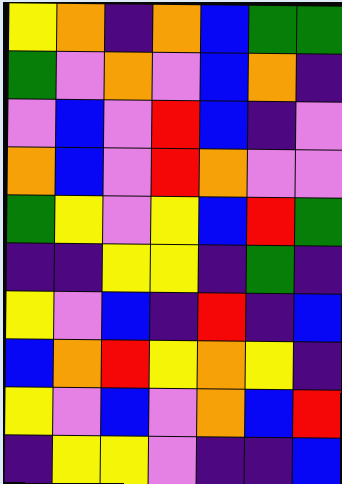[["yellow", "orange", "indigo", "orange", "blue", "green", "green"], ["green", "violet", "orange", "violet", "blue", "orange", "indigo"], ["violet", "blue", "violet", "red", "blue", "indigo", "violet"], ["orange", "blue", "violet", "red", "orange", "violet", "violet"], ["green", "yellow", "violet", "yellow", "blue", "red", "green"], ["indigo", "indigo", "yellow", "yellow", "indigo", "green", "indigo"], ["yellow", "violet", "blue", "indigo", "red", "indigo", "blue"], ["blue", "orange", "red", "yellow", "orange", "yellow", "indigo"], ["yellow", "violet", "blue", "violet", "orange", "blue", "red"], ["indigo", "yellow", "yellow", "violet", "indigo", "indigo", "blue"]]